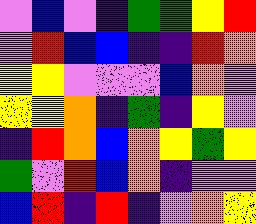[["violet", "blue", "violet", "indigo", "green", "green", "yellow", "red"], ["violet", "red", "blue", "blue", "indigo", "indigo", "red", "orange"], ["yellow", "yellow", "violet", "violet", "violet", "blue", "orange", "violet"], ["yellow", "yellow", "orange", "indigo", "green", "indigo", "yellow", "violet"], ["indigo", "red", "orange", "blue", "orange", "yellow", "green", "yellow"], ["green", "violet", "red", "blue", "orange", "indigo", "violet", "violet"], ["blue", "red", "indigo", "red", "indigo", "violet", "orange", "yellow"]]